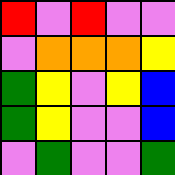[["red", "violet", "red", "violet", "violet"], ["violet", "orange", "orange", "orange", "yellow"], ["green", "yellow", "violet", "yellow", "blue"], ["green", "yellow", "violet", "violet", "blue"], ["violet", "green", "violet", "violet", "green"]]